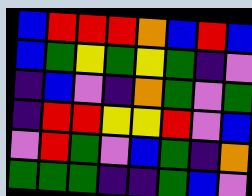[["blue", "red", "red", "red", "orange", "blue", "red", "blue"], ["blue", "green", "yellow", "green", "yellow", "green", "indigo", "violet"], ["indigo", "blue", "violet", "indigo", "orange", "green", "violet", "green"], ["indigo", "red", "red", "yellow", "yellow", "red", "violet", "blue"], ["violet", "red", "green", "violet", "blue", "green", "indigo", "orange"], ["green", "green", "green", "indigo", "indigo", "green", "blue", "violet"]]